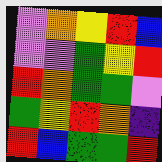[["violet", "orange", "yellow", "red", "blue"], ["violet", "violet", "green", "yellow", "red"], ["red", "orange", "green", "green", "violet"], ["green", "yellow", "red", "orange", "indigo"], ["red", "blue", "green", "green", "red"]]